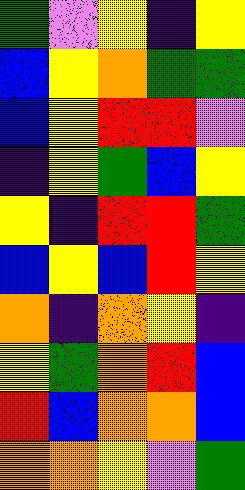[["green", "violet", "yellow", "indigo", "yellow"], ["blue", "yellow", "orange", "green", "green"], ["blue", "yellow", "red", "red", "violet"], ["indigo", "yellow", "green", "blue", "yellow"], ["yellow", "indigo", "red", "red", "green"], ["blue", "yellow", "blue", "red", "yellow"], ["orange", "indigo", "orange", "yellow", "indigo"], ["yellow", "green", "orange", "red", "blue"], ["red", "blue", "orange", "orange", "blue"], ["orange", "orange", "yellow", "violet", "green"]]